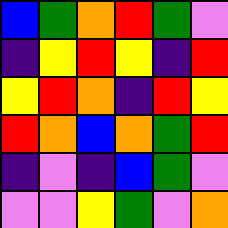[["blue", "green", "orange", "red", "green", "violet"], ["indigo", "yellow", "red", "yellow", "indigo", "red"], ["yellow", "red", "orange", "indigo", "red", "yellow"], ["red", "orange", "blue", "orange", "green", "red"], ["indigo", "violet", "indigo", "blue", "green", "violet"], ["violet", "violet", "yellow", "green", "violet", "orange"]]